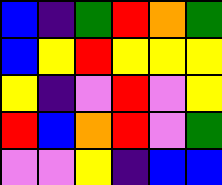[["blue", "indigo", "green", "red", "orange", "green"], ["blue", "yellow", "red", "yellow", "yellow", "yellow"], ["yellow", "indigo", "violet", "red", "violet", "yellow"], ["red", "blue", "orange", "red", "violet", "green"], ["violet", "violet", "yellow", "indigo", "blue", "blue"]]